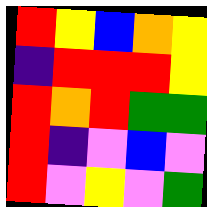[["red", "yellow", "blue", "orange", "yellow"], ["indigo", "red", "red", "red", "yellow"], ["red", "orange", "red", "green", "green"], ["red", "indigo", "violet", "blue", "violet"], ["red", "violet", "yellow", "violet", "green"]]